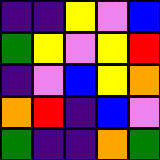[["indigo", "indigo", "yellow", "violet", "blue"], ["green", "yellow", "violet", "yellow", "red"], ["indigo", "violet", "blue", "yellow", "orange"], ["orange", "red", "indigo", "blue", "violet"], ["green", "indigo", "indigo", "orange", "green"]]